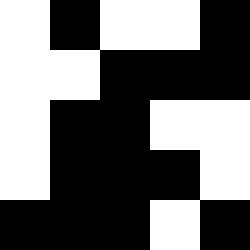[["white", "black", "white", "white", "black"], ["white", "white", "black", "black", "black"], ["white", "black", "black", "white", "white"], ["white", "black", "black", "black", "white"], ["black", "black", "black", "white", "black"]]